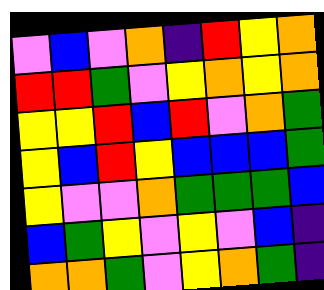[["violet", "blue", "violet", "orange", "indigo", "red", "yellow", "orange"], ["red", "red", "green", "violet", "yellow", "orange", "yellow", "orange"], ["yellow", "yellow", "red", "blue", "red", "violet", "orange", "green"], ["yellow", "blue", "red", "yellow", "blue", "blue", "blue", "green"], ["yellow", "violet", "violet", "orange", "green", "green", "green", "blue"], ["blue", "green", "yellow", "violet", "yellow", "violet", "blue", "indigo"], ["orange", "orange", "green", "violet", "yellow", "orange", "green", "indigo"]]